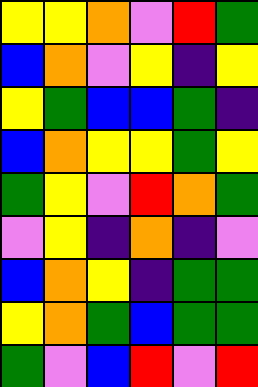[["yellow", "yellow", "orange", "violet", "red", "green"], ["blue", "orange", "violet", "yellow", "indigo", "yellow"], ["yellow", "green", "blue", "blue", "green", "indigo"], ["blue", "orange", "yellow", "yellow", "green", "yellow"], ["green", "yellow", "violet", "red", "orange", "green"], ["violet", "yellow", "indigo", "orange", "indigo", "violet"], ["blue", "orange", "yellow", "indigo", "green", "green"], ["yellow", "orange", "green", "blue", "green", "green"], ["green", "violet", "blue", "red", "violet", "red"]]